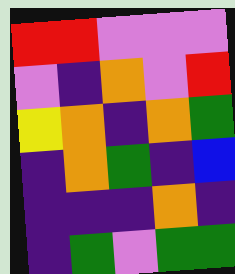[["red", "red", "violet", "violet", "violet"], ["violet", "indigo", "orange", "violet", "red"], ["yellow", "orange", "indigo", "orange", "green"], ["indigo", "orange", "green", "indigo", "blue"], ["indigo", "indigo", "indigo", "orange", "indigo"], ["indigo", "green", "violet", "green", "green"]]